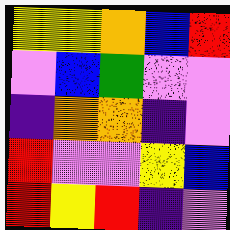[["yellow", "yellow", "orange", "blue", "red"], ["violet", "blue", "green", "violet", "violet"], ["indigo", "orange", "orange", "indigo", "violet"], ["red", "violet", "violet", "yellow", "blue"], ["red", "yellow", "red", "indigo", "violet"]]